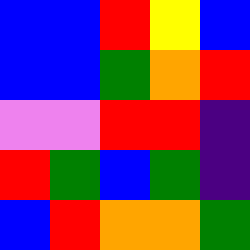[["blue", "blue", "red", "yellow", "blue"], ["blue", "blue", "green", "orange", "red"], ["violet", "violet", "red", "red", "indigo"], ["red", "green", "blue", "green", "indigo"], ["blue", "red", "orange", "orange", "green"]]